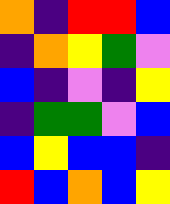[["orange", "indigo", "red", "red", "blue"], ["indigo", "orange", "yellow", "green", "violet"], ["blue", "indigo", "violet", "indigo", "yellow"], ["indigo", "green", "green", "violet", "blue"], ["blue", "yellow", "blue", "blue", "indigo"], ["red", "blue", "orange", "blue", "yellow"]]